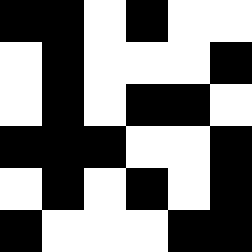[["black", "black", "white", "black", "white", "white"], ["white", "black", "white", "white", "white", "black"], ["white", "black", "white", "black", "black", "white"], ["black", "black", "black", "white", "white", "black"], ["white", "black", "white", "black", "white", "black"], ["black", "white", "white", "white", "black", "black"]]